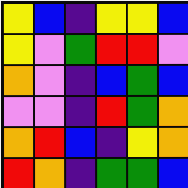[["yellow", "blue", "indigo", "yellow", "yellow", "blue"], ["yellow", "violet", "green", "red", "red", "violet"], ["orange", "violet", "indigo", "blue", "green", "blue"], ["violet", "violet", "indigo", "red", "green", "orange"], ["orange", "red", "blue", "indigo", "yellow", "orange"], ["red", "orange", "indigo", "green", "green", "blue"]]